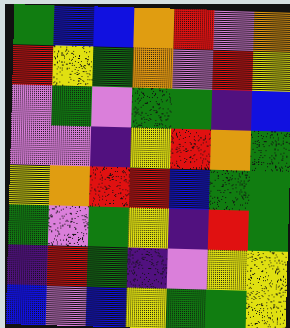[["green", "blue", "blue", "orange", "red", "violet", "orange"], ["red", "yellow", "green", "orange", "violet", "red", "yellow"], ["violet", "green", "violet", "green", "green", "indigo", "blue"], ["violet", "violet", "indigo", "yellow", "red", "orange", "green"], ["yellow", "orange", "red", "red", "blue", "green", "green"], ["green", "violet", "green", "yellow", "indigo", "red", "green"], ["indigo", "red", "green", "indigo", "violet", "yellow", "yellow"], ["blue", "violet", "blue", "yellow", "green", "green", "yellow"]]